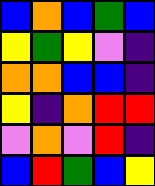[["blue", "orange", "blue", "green", "blue"], ["yellow", "green", "yellow", "violet", "indigo"], ["orange", "orange", "blue", "blue", "indigo"], ["yellow", "indigo", "orange", "red", "red"], ["violet", "orange", "violet", "red", "indigo"], ["blue", "red", "green", "blue", "yellow"]]